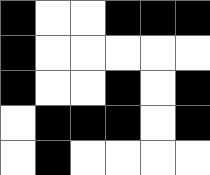[["black", "white", "white", "black", "black", "black"], ["black", "white", "white", "white", "white", "white"], ["black", "white", "white", "black", "white", "black"], ["white", "black", "black", "black", "white", "black"], ["white", "black", "white", "white", "white", "white"]]